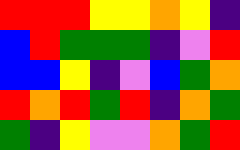[["red", "red", "red", "yellow", "yellow", "orange", "yellow", "indigo"], ["blue", "red", "green", "green", "green", "indigo", "violet", "red"], ["blue", "blue", "yellow", "indigo", "violet", "blue", "green", "orange"], ["red", "orange", "red", "green", "red", "indigo", "orange", "green"], ["green", "indigo", "yellow", "violet", "violet", "orange", "green", "red"]]